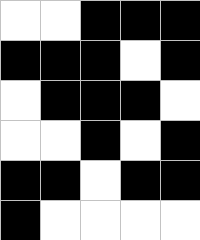[["white", "white", "black", "black", "black"], ["black", "black", "black", "white", "black"], ["white", "black", "black", "black", "white"], ["white", "white", "black", "white", "black"], ["black", "black", "white", "black", "black"], ["black", "white", "white", "white", "white"]]